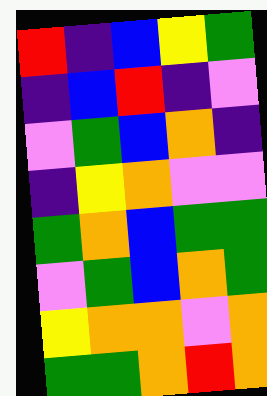[["red", "indigo", "blue", "yellow", "green"], ["indigo", "blue", "red", "indigo", "violet"], ["violet", "green", "blue", "orange", "indigo"], ["indigo", "yellow", "orange", "violet", "violet"], ["green", "orange", "blue", "green", "green"], ["violet", "green", "blue", "orange", "green"], ["yellow", "orange", "orange", "violet", "orange"], ["green", "green", "orange", "red", "orange"]]